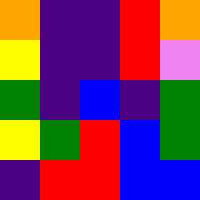[["orange", "indigo", "indigo", "red", "orange"], ["yellow", "indigo", "indigo", "red", "violet"], ["green", "indigo", "blue", "indigo", "green"], ["yellow", "green", "red", "blue", "green"], ["indigo", "red", "red", "blue", "blue"]]